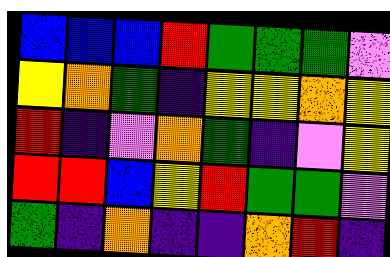[["blue", "blue", "blue", "red", "green", "green", "green", "violet"], ["yellow", "orange", "green", "indigo", "yellow", "yellow", "orange", "yellow"], ["red", "indigo", "violet", "orange", "green", "indigo", "violet", "yellow"], ["red", "red", "blue", "yellow", "red", "green", "green", "violet"], ["green", "indigo", "orange", "indigo", "indigo", "orange", "red", "indigo"]]